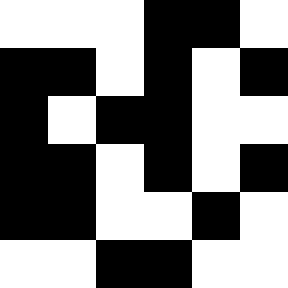[["white", "white", "white", "black", "black", "white"], ["black", "black", "white", "black", "white", "black"], ["black", "white", "black", "black", "white", "white"], ["black", "black", "white", "black", "white", "black"], ["black", "black", "white", "white", "black", "white"], ["white", "white", "black", "black", "white", "white"]]